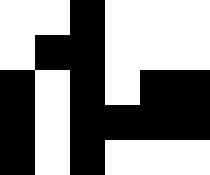[["white", "white", "black", "white", "white", "white"], ["white", "black", "black", "white", "white", "white"], ["black", "white", "black", "white", "black", "black"], ["black", "white", "black", "black", "black", "black"], ["black", "white", "black", "white", "white", "white"]]